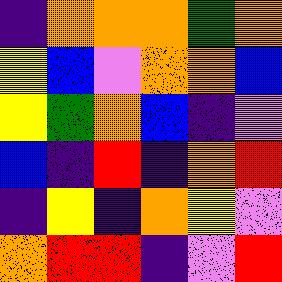[["indigo", "orange", "orange", "orange", "green", "orange"], ["yellow", "blue", "violet", "orange", "orange", "blue"], ["yellow", "green", "orange", "blue", "indigo", "violet"], ["blue", "indigo", "red", "indigo", "orange", "red"], ["indigo", "yellow", "indigo", "orange", "yellow", "violet"], ["orange", "red", "red", "indigo", "violet", "red"]]